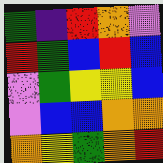[["green", "indigo", "red", "orange", "violet"], ["red", "green", "blue", "red", "blue"], ["violet", "green", "yellow", "yellow", "blue"], ["violet", "blue", "blue", "orange", "orange"], ["orange", "yellow", "green", "orange", "red"]]